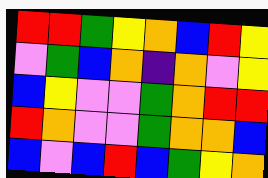[["red", "red", "green", "yellow", "orange", "blue", "red", "yellow"], ["violet", "green", "blue", "orange", "indigo", "orange", "violet", "yellow"], ["blue", "yellow", "violet", "violet", "green", "orange", "red", "red"], ["red", "orange", "violet", "violet", "green", "orange", "orange", "blue"], ["blue", "violet", "blue", "red", "blue", "green", "yellow", "orange"]]